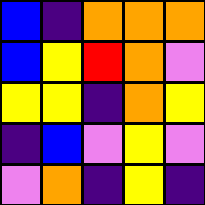[["blue", "indigo", "orange", "orange", "orange"], ["blue", "yellow", "red", "orange", "violet"], ["yellow", "yellow", "indigo", "orange", "yellow"], ["indigo", "blue", "violet", "yellow", "violet"], ["violet", "orange", "indigo", "yellow", "indigo"]]